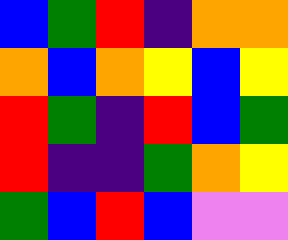[["blue", "green", "red", "indigo", "orange", "orange"], ["orange", "blue", "orange", "yellow", "blue", "yellow"], ["red", "green", "indigo", "red", "blue", "green"], ["red", "indigo", "indigo", "green", "orange", "yellow"], ["green", "blue", "red", "blue", "violet", "violet"]]